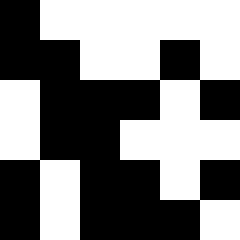[["black", "white", "white", "white", "white", "white"], ["black", "black", "white", "white", "black", "white"], ["white", "black", "black", "black", "white", "black"], ["white", "black", "black", "white", "white", "white"], ["black", "white", "black", "black", "white", "black"], ["black", "white", "black", "black", "black", "white"]]